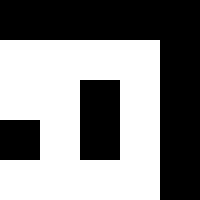[["black", "black", "black", "black", "black"], ["white", "white", "white", "white", "black"], ["white", "white", "black", "white", "black"], ["black", "white", "black", "white", "black"], ["white", "white", "white", "white", "black"]]